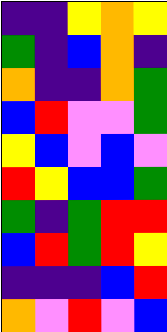[["indigo", "indigo", "yellow", "orange", "yellow"], ["green", "indigo", "blue", "orange", "indigo"], ["orange", "indigo", "indigo", "orange", "green"], ["blue", "red", "violet", "violet", "green"], ["yellow", "blue", "violet", "blue", "violet"], ["red", "yellow", "blue", "blue", "green"], ["green", "indigo", "green", "red", "red"], ["blue", "red", "green", "red", "yellow"], ["indigo", "indigo", "indigo", "blue", "red"], ["orange", "violet", "red", "violet", "blue"]]